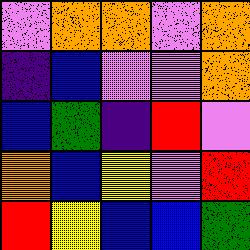[["violet", "orange", "orange", "violet", "orange"], ["indigo", "blue", "violet", "violet", "orange"], ["blue", "green", "indigo", "red", "violet"], ["orange", "blue", "yellow", "violet", "red"], ["red", "yellow", "blue", "blue", "green"]]